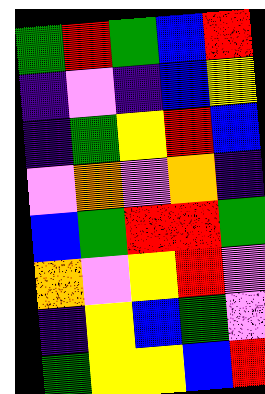[["green", "red", "green", "blue", "red"], ["indigo", "violet", "indigo", "blue", "yellow"], ["indigo", "green", "yellow", "red", "blue"], ["violet", "orange", "violet", "orange", "indigo"], ["blue", "green", "red", "red", "green"], ["orange", "violet", "yellow", "red", "violet"], ["indigo", "yellow", "blue", "green", "violet"], ["green", "yellow", "yellow", "blue", "red"]]